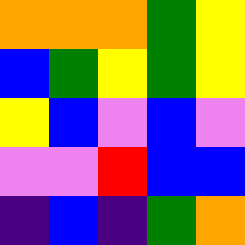[["orange", "orange", "orange", "green", "yellow"], ["blue", "green", "yellow", "green", "yellow"], ["yellow", "blue", "violet", "blue", "violet"], ["violet", "violet", "red", "blue", "blue"], ["indigo", "blue", "indigo", "green", "orange"]]